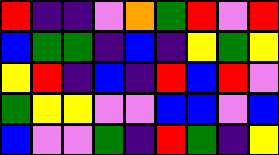[["red", "indigo", "indigo", "violet", "orange", "green", "red", "violet", "red"], ["blue", "green", "green", "indigo", "blue", "indigo", "yellow", "green", "yellow"], ["yellow", "red", "indigo", "blue", "indigo", "red", "blue", "red", "violet"], ["green", "yellow", "yellow", "violet", "violet", "blue", "blue", "violet", "blue"], ["blue", "violet", "violet", "green", "indigo", "red", "green", "indigo", "yellow"]]